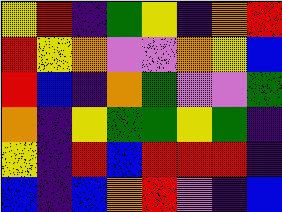[["yellow", "red", "indigo", "green", "yellow", "indigo", "orange", "red"], ["red", "yellow", "orange", "violet", "violet", "orange", "yellow", "blue"], ["red", "blue", "indigo", "orange", "green", "violet", "violet", "green"], ["orange", "indigo", "yellow", "green", "green", "yellow", "green", "indigo"], ["yellow", "indigo", "red", "blue", "red", "red", "red", "indigo"], ["blue", "indigo", "blue", "orange", "red", "violet", "indigo", "blue"]]